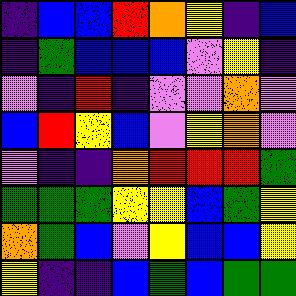[["indigo", "blue", "blue", "red", "orange", "yellow", "indigo", "blue"], ["indigo", "green", "blue", "blue", "blue", "violet", "yellow", "indigo"], ["violet", "indigo", "red", "indigo", "violet", "violet", "orange", "violet"], ["blue", "red", "yellow", "blue", "violet", "yellow", "orange", "violet"], ["violet", "indigo", "indigo", "orange", "red", "red", "red", "green"], ["green", "green", "green", "yellow", "yellow", "blue", "green", "yellow"], ["orange", "green", "blue", "violet", "yellow", "blue", "blue", "yellow"], ["yellow", "indigo", "indigo", "blue", "green", "blue", "green", "green"]]